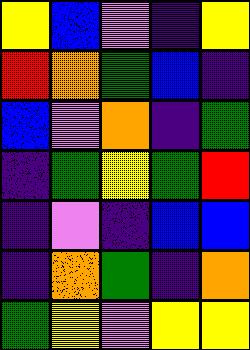[["yellow", "blue", "violet", "indigo", "yellow"], ["red", "orange", "green", "blue", "indigo"], ["blue", "violet", "orange", "indigo", "green"], ["indigo", "green", "yellow", "green", "red"], ["indigo", "violet", "indigo", "blue", "blue"], ["indigo", "orange", "green", "indigo", "orange"], ["green", "yellow", "violet", "yellow", "yellow"]]